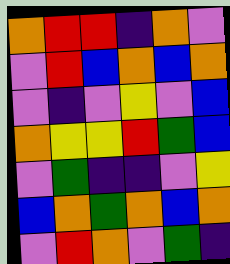[["orange", "red", "red", "indigo", "orange", "violet"], ["violet", "red", "blue", "orange", "blue", "orange"], ["violet", "indigo", "violet", "yellow", "violet", "blue"], ["orange", "yellow", "yellow", "red", "green", "blue"], ["violet", "green", "indigo", "indigo", "violet", "yellow"], ["blue", "orange", "green", "orange", "blue", "orange"], ["violet", "red", "orange", "violet", "green", "indigo"]]